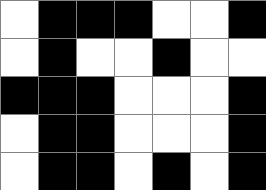[["white", "black", "black", "black", "white", "white", "black"], ["white", "black", "white", "white", "black", "white", "white"], ["black", "black", "black", "white", "white", "white", "black"], ["white", "black", "black", "white", "white", "white", "black"], ["white", "black", "black", "white", "black", "white", "black"]]